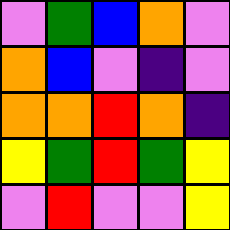[["violet", "green", "blue", "orange", "violet"], ["orange", "blue", "violet", "indigo", "violet"], ["orange", "orange", "red", "orange", "indigo"], ["yellow", "green", "red", "green", "yellow"], ["violet", "red", "violet", "violet", "yellow"]]